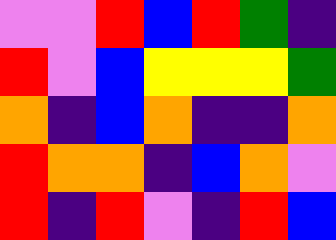[["violet", "violet", "red", "blue", "red", "green", "indigo"], ["red", "violet", "blue", "yellow", "yellow", "yellow", "green"], ["orange", "indigo", "blue", "orange", "indigo", "indigo", "orange"], ["red", "orange", "orange", "indigo", "blue", "orange", "violet"], ["red", "indigo", "red", "violet", "indigo", "red", "blue"]]